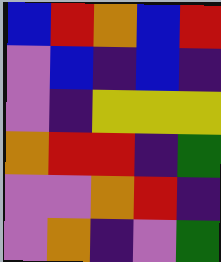[["blue", "red", "orange", "blue", "red"], ["violet", "blue", "indigo", "blue", "indigo"], ["violet", "indigo", "yellow", "yellow", "yellow"], ["orange", "red", "red", "indigo", "green"], ["violet", "violet", "orange", "red", "indigo"], ["violet", "orange", "indigo", "violet", "green"]]